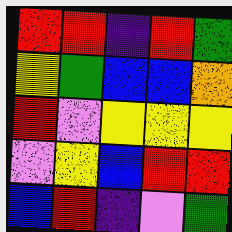[["red", "red", "indigo", "red", "green"], ["yellow", "green", "blue", "blue", "orange"], ["red", "violet", "yellow", "yellow", "yellow"], ["violet", "yellow", "blue", "red", "red"], ["blue", "red", "indigo", "violet", "green"]]